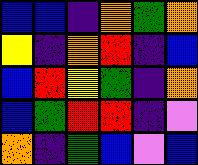[["blue", "blue", "indigo", "orange", "green", "orange"], ["yellow", "indigo", "orange", "red", "indigo", "blue"], ["blue", "red", "yellow", "green", "indigo", "orange"], ["blue", "green", "red", "red", "indigo", "violet"], ["orange", "indigo", "green", "blue", "violet", "blue"]]